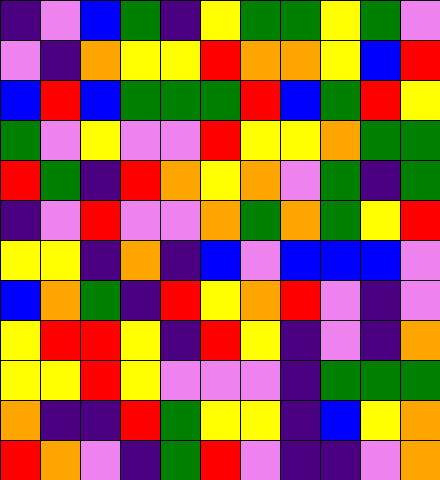[["indigo", "violet", "blue", "green", "indigo", "yellow", "green", "green", "yellow", "green", "violet"], ["violet", "indigo", "orange", "yellow", "yellow", "red", "orange", "orange", "yellow", "blue", "red"], ["blue", "red", "blue", "green", "green", "green", "red", "blue", "green", "red", "yellow"], ["green", "violet", "yellow", "violet", "violet", "red", "yellow", "yellow", "orange", "green", "green"], ["red", "green", "indigo", "red", "orange", "yellow", "orange", "violet", "green", "indigo", "green"], ["indigo", "violet", "red", "violet", "violet", "orange", "green", "orange", "green", "yellow", "red"], ["yellow", "yellow", "indigo", "orange", "indigo", "blue", "violet", "blue", "blue", "blue", "violet"], ["blue", "orange", "green", "indigo", "red", "yellow", "orange", "red", "violet", "indigo", "violet"], ["yellow", "red", "red", "yellow", "indigo", "red", "yellow", "indigo", "violet", "indigo", "orange"], ["yellow", "yellow", "red", "yellow", "violet", "violet", "violet", "indigo", "green", "green", "green"], ["orange", "indigo", "indigo", "red", "green", "yellow", "yellow", "indigo", "blue", "yellow", "orange"], ["red", "orange", "violet", "indigo", "green", "red", "violet", "indigo", "indigo", "violet", "orange"]]